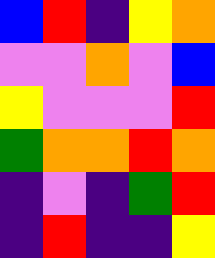[["blue", "red", "indigo", "yellow", "orange"], ["violet", "violet", "orange", "violet", "blue"], ["yellow", "violet", "violet", "violet", "red"], ["green", "orange", "orange", "red", "orange"], ["indigo", "violet", "indigo", "green", "red"], ["indigo", "red", "indigo", "indigo", "yellow"]]